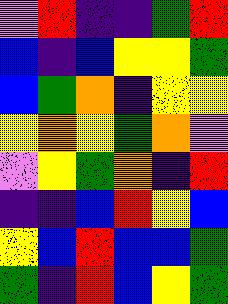[["violet", "red", "indigo", "indigo", "green", "red"], ["blue", "indigo", "blue", "yellow", "yellow", "green"], ["blue", "green", "orange", "indigo", "yellow", "yellow"], ["yellow", "orange", "yellow", "green", "orange", "violet"], ["violet", "yellow", "green", "orange", "indigo", "red"], ["indigo", "indigo", "blue", "red", "yellow", "blue"], ["yellow", "blue", "red", "blue", "blue", "green"], ["green", "indigo", "red", "blue", "yellow", "green"]]